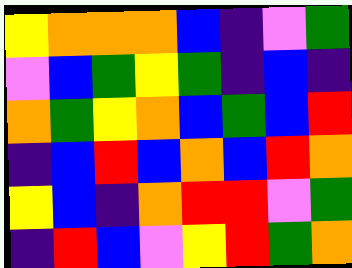[["yellow", "orange", "orange", "orange", "blue", "indigo", "violet", "green"], ["violet", "blue", "green", "yellow", "green", "indigo", "blue", "indigo"], ["orange", "green", "yellow", "orange", "blue", "green", "blue", "red"], ["indigo", "blue", "red", "blue", "orange", "blue", "red", "orange"], ["yellow", "blue", "indigo", "orange", "red", "red", "violet", "green"], ["indigo", "red", "blue", "violet", "yellow", "red", "green", "orange"]]